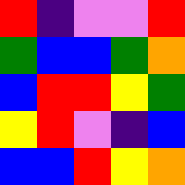[["red", "indigo", "violet", "violet", "red"], ["green", "blue", "blue", "green", "orange"], ["blue", "red", "red", "yellow", "green"], ["yellow", "red", "violet", "indigo", "blue"], ["blue", "blue", "red", "yellow", "orange"]]